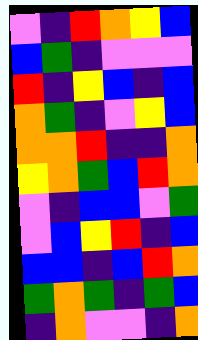[["violet", "indigo", "red", "orange", "yellow", "blue"], ["blue", "green", "indigo", "violet", "violet", "violet"], ["red", "indigo", "yellow", "blue", "indigo", "blue"], ["orange", "green", "indigo", "violet", "yellow", "blue"], ["orange", "orange", "red", "indigo", "indigo", "orange"], ["yellow", "orange", "green", "blue", "red", "orange"], ["violet", "indigo", "blue", "blue", "violet", "green"], ["violet", "blue", "yellow", "red", "indigo", "blue"], ["blue", "blue", "indigo", "blue", "red", "orange"], ["green", "orange", "green", "indigo", "green", "blue"], ["indigo", "orange", "violet", "violet", "indigo", "orange"]]